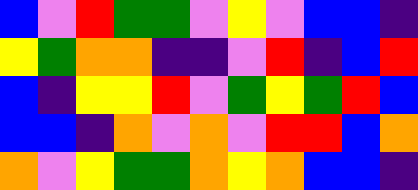[["blue", "violet", "red", "green", "green", "violet", "yellow", "violet", "blue", "blue", "indigo"], ["yellow", "green", "orange", "orange", "indigo", "indigo", "violet", "red", "indigo", "blue", "red"], ["blue", "indigo", "yellow", "yellow", "red", "violet", "green", "yellow", "green", "red", "blue"], ["blue", "blue", "indigo", "orange", "violet", "orange", "violet", "red", "red", "blue", "orange"], ["orange", "violet", "yellow", "green", "green", "orange", "yellow", "orange", "blue", "blue", "indigo"]]